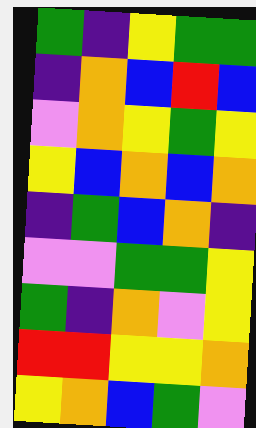[["green", "indigo", "yellow", "green", "green"], ["indigo", "orange", "blue", "red", "blue"], ["violet", "orange", "yellow", "green", "yellow"], ["yellow", "blue", "orange", "blue", "orange"], ["indigo", "green", "blue", "orange", "indigo"], ["violet", "violet", "green", "green", "yellow"], ["green", "indigo", "orange", "violet", "yellow"], ["red", "red", "yellow", "yellow", "orange"], ["yellow", "orange", "blue", "green", "violet"]]